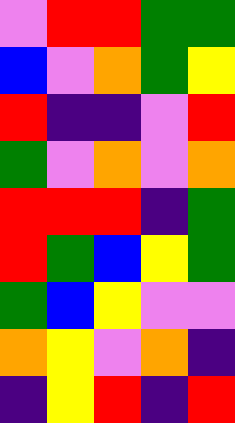[["violet", "red", "red", "green", "green"], ["blue", "violet", "orange", "green", "yellow"], ["red", "indigo", "indigo", "violet", "red"], ["green", "violet", "orange", "violet", "orange"], ["red", "red", "red", "indigo", "green"], ["red", "green", "blue", "yellow", "green"], ["green", "blue", "yellow", "violet", "violet"], ["orange", "yellow", "violet", "orange", "indigo"], ["indigo", "yellow", "red", "indigo", "red"]]